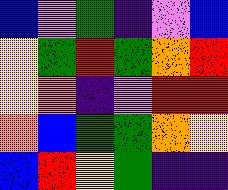[["blue", "violet", "green", "indigo", "violet", "blue"], ["yellow", "green", "red", "green", "orange", "red"], ["yellow", "orange", "indigo", "violet", "red", "red"], ["orange", "blue", "green", "green", "orange", "yellow"], ["blue", "red", "yellow", "green", "indigo", "indigo"]]